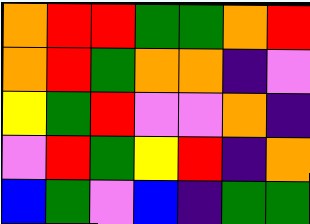[["orange", "red", "red", "green", "green", "orange", "red"], ["orange", "red", "green", "orange", "orange", "indigo", "violet"], ["yellow", "green", "red", "violet", "violet", "orange", "indigo"], ["violet", "red", "green", "yellow", "red", "indigo", "orange"], ["blue", "green", "violet", "blue", "indigo", "green", "green"]]